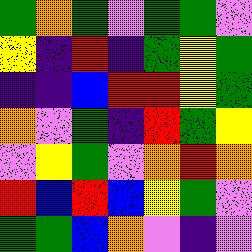[["green", "orange", "green", "violet", "green", "green", "violet"], ["yellow", "indigo", "red", "indigo", "green", "yellow", "green"], ["indigo", "indigo", "blue", "red", "red", "yellow", "green"], ["orange", "violet", "green", "indigo", "red", "green", "yellow"], ["violet", "yellow", "green", "violet", "orange", "red", "orange"], ["red", "blue", "red", "blue", "yellow", "green", "violet"], ["green", "green", "blue", "orange", "violet", "indigo", "violet"]]